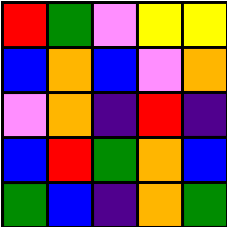[["red", "green", "violet", "yellow", "yellow"], ["blue", "orange", "blue", "violet", "orange"], ["violet", "orange", "indigo", "red", "indigo"], ["blue", "red", "green", "orange", "blue"], ["green", "blue", "indigo", "orange", "green"]]